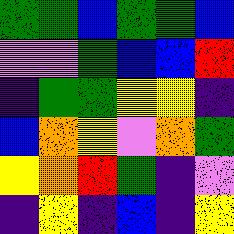[["green", "green", "blue", "green", "green", "blue"], ["violet", "violet", "green", "blue", "blue", "red"], ["indigo", "green", "green", "yellow", "yellow", "indigo"], ["blue", "orange", "yellow", "violet", "orange", "green"], ["yellow", "orange", "red", "green", "indigo", "violet"], ["indigo", "yellow", "indigo", "blue", "indigo", "yellow"]]